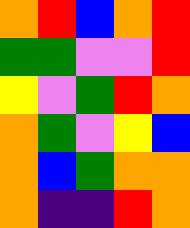[["orange", "red", "blue", "orange", "red"], ["green", "green", "violet", "violet", "red"], ["yellow", "violet", "green", "red", "orange"], ["orange", "green", "violet", "yellow", "blue"], ["orange", "blue", "green", "orange", "orange"], ["orange", "indigo", "indigo", "red", "orange"]]